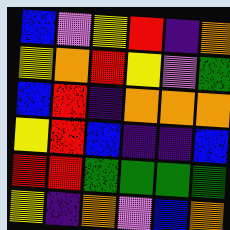[["blue", "violet", "yellow", "red", "indigo", "orange"], ["yellow", "orange", "red", "yellow", "violet", "green"], ["blue", "red", "indigo", "orange", "orange", "orange"], ["yellow", "red", "blue", "indigo", "indigo", "blue"], ["red", "red", "green", "green", "green", "green"], ["yellow", "indigo", "orange", "violet", "blue", "orange"]]